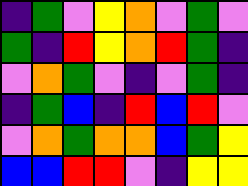[["indigo", "green", "violet", "yellow", "orange", "violet", "green", "violet"], ["green", "indigo", "red", "yellow", "orange", "red", "green", "indigo"], ["violet", "orange", "green", "violet", "indigo", "violet", "green", "indigo"], ["indigo", "green", "blue", "indigo", "red", "blue", "red", "violet"], ["violet", "orange", "green", "orange", "orange", "blue", "green", "yellow"], ["blue", "blue", "red", "red", "violet", "indigo", "yellow", "yellow"]]